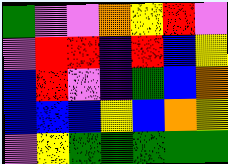[["green", "violet", "violet", "orange", "yellow", "red", "violet"], ["violet", "red", "red", "indigo", "red", "blue", "yellow"], ["blue", "red", "violet", "indigo", "green", "blue", "orange"], ["blue", "blue", "blue", "yellow", "blue", "orange", "yellow"], ["violet", "yellow", "green", "green", "green", "green", "green"]]